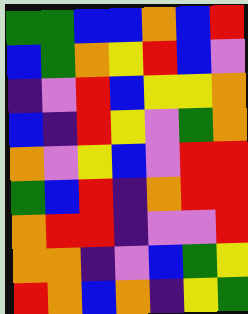[["green", "green", "blue", "blue", "orange", "blue", "red"], ["blue", "green", "orange", "yellow", "red", "blue", "violet"], ["indigo", "violet", "red", "blue", "yellow", "yellow", "orange"], ["blue", "indigo", "red", "yellow", "violet", "green", "orange"], ["orange", "violet", "yellow", "blue", "violet", "red", "red"], ["green", "blue", "red", "indigo", "orange", "red", "red"], ["orange", "red", "red", "indigo", "violet", "violet", "red"], ["orange", "orange", "indigo", "violet", "blue", "green", "yellow"], ["red", "orange", "blue", "orange", "indigo", "yellow", "green"]]